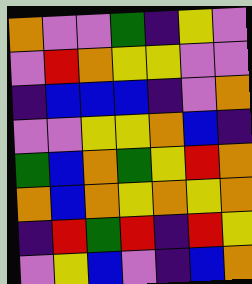[["orange", "violet", "violet", "green", "indigo", "yellow", "violet"], ["violet", "red", "orange", "yellow", "yellow", "violet", "violet"], ["indigo", "blue", "blue", "blue", "indigo", "violet", "orange"], ["violet", "violet", "yellow", "yellow", "orange", "blue", "indigo"], ["green", "blue", "orange", "green", "yellow", "red", "orange"], ["orange", "blue", "orange", "yellow", "orange", "yellow", "orange"], ["indigo", "red", "green", "red", "indigo", "red", "yellow"], ["violet", "yellow", "blue", "violet", "indigo", "blue", "orange"]]